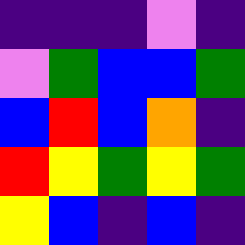[["indigo", "indigo", "indigo", "violet", "indigo"], ["violet", "green", "blue", "blue", "green"], ["blue", "red", "blue", "orange", "indigo"], ["red", "yellow", "green", "yellow", "green"], ["yellow", "blue", "indigo", "blue", "indigo"]]